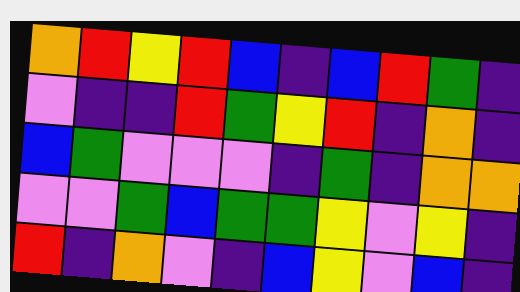[["orange", "red", "yellow", "red", "blue", "indigo", "blue", "red", "green", "indigo"], ["violet", "indigo", "indigo", "red", "green", "yellow", "red", "indigo", "orange", "indigo"], ["blue", "green", "violet", "violet", "violet", "indigo", "green", "indigo", "orange", "orange"], ["violet", "violet", "green", "blue", "green", "green", "yellow", "violet", "yellow", "indigo"], ["red", "indigo", "orange", "violet", "indigo", "blue", "yellow", "violet", "blue", "indigo"]]